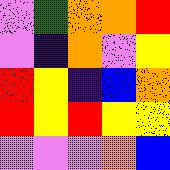[["violet", "green", "orange", "orange", "red"], ["violet", "indigo", "orange", "violet", "yellow"], ["red", "yellow", "indigo", "blue", "orange"], ["red", "yellow", "red", "yellow", "yellow"], ["violet", "violet", "violet", "orange", "blue"]]